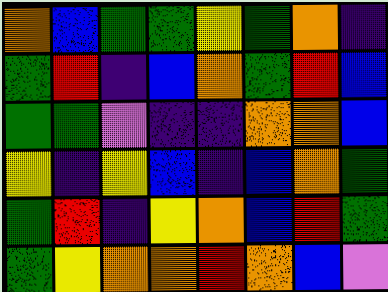[["orange", "blue", "green", "green", "yellow", "green", "orange", "indigo"], ["green", "red", "indigo", "blue", "orange", "green", "red", "blue"], ["green", "green", "violet", "indigo", "indigo", "orange", "orange", "blue"], ["yellow", "indigo", "yellow", "blue", "indigo", "blue", "orange", "green"], ["green", "red", "indigo", "yellow", "orange", "blue", "red", "green"], ["green", "yellow", "orange", "orange", "red", "orange", "blue", "violet"]]